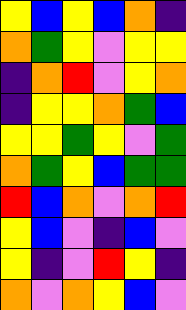[["yellow", "blue", "yellow", "blue", "orange", "indigo"], ["orange", "green", "yellow", "violet", "yellow", "yellow"], ["indigo", "orange", "red", "violet", "yellow", "orange"], ["indigo", "yellow", "yellow", "orange", "green", "blue"], ["yellow", "yellow", "green", "yellow", "violet", "green"], ["orange", "green", "yellow", "blue", "green", "green"], ["red", "blue", "orange", "violet", "orange", "red"], ["yellow", "blue", "violet", "indigo", "blue", "violet"], ["yellow", "indigo", "violet", "red", "yellow", "indigo"], ["orange", "violet", "orange", "yellow", "blue", "violet"]]